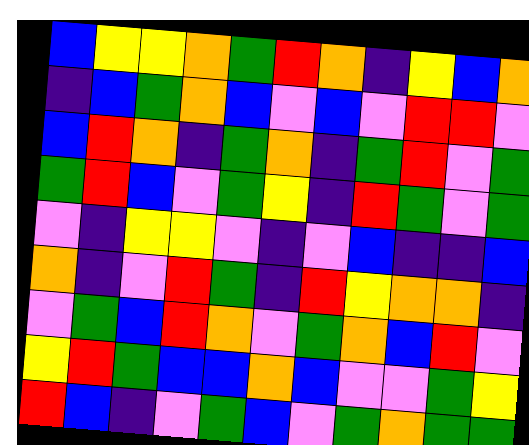[["blue", "yellow", "yellow", "orange", "green", "red", "orange", "indigo", "yellow", "blue", "orange"], ["indigo", "blue", "green", "orange", "blue", "violet", "blue", "violet", "red", "red", "violet"], ["blue", "red", "orange", "indigo", "green", "orange", "indigo", "green", "red", "violet", "green"], ["green", "red", "blue", "violet", "green", "yellow", "indigo", "red", "green", "violet", "green"], ["violet", "indigo", "yellow", "yellow", "violet", "indigo", "violet", "blue", "indigo", "indigo", "blue"], ["orange", "indigo", "violet", "red", "green", "indigo", "red", "yellow", "orange", "orange", "indigo"], ["violet", "green", "blue", "red", "orange", "violet", "green", "orange", "blue", "red", "violet"], ["yellow", "red", "green", "blue", "blue", "orange", "blue", "violet", "violet", "green", "yellow"], ["red", "blue", "indigo", "violet", "green", "blue", "violet", "green", "orange", "green", "green"]]